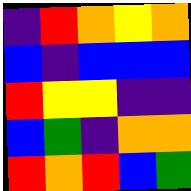[["indigo", "red", "orange", "yellow", "orange"], ["blue", "indigo", "blue", "blue", "blue"], ["red", "yellow", "yellow", "indigo", "indigo"], ["blue", "green", "indigo", "orange", "orange"], ["red", "orange", "red", "blue", "green"]]